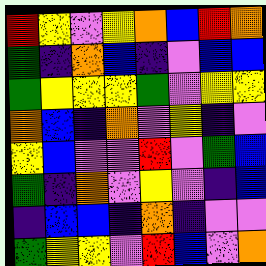[["red", "yellow", "violet", "yellow", "orange", "blue", "red", "orange"], ["green", "indigo", "orange", "blue", "indigo", "violet", "blue", "blue"], ["green", "yellow", "yellow", "yellow", "green", "violet", "yellow", "yellow"], ["orange", "blue", "indigo", "orange", "violet", "yellow", "indigo", "violet"], ["yellow", "blue", "violet", "violet", "red", "violet", "green", "blue"], ["green", "indigo", "orange", "violet", "yellow", "violet", "indigo", "blue"], ["indigo", "blue", "blue", "indigo", "orange", "indigo", "violet", "violet"], ["green", "yellow", "yellow", "violet", "red", "blue", "violet", "orange"]]